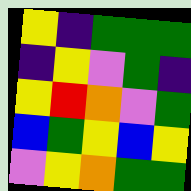[["yellow", "indigo", "green", "green", "green"], ["indigo", "yellow", "violet", "green", "indigo"], ["yellow", "red", "orange", "violet", "green"], ["blue", "green", "yellow", "blue", "yellow"], ["violet", "yellow", "orange", "green", "green"]]